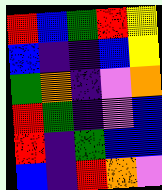[["red", "blue", "green", "red", "yellow"], ["blue", "indigo", "indigo", "blue", "yellow"], ["green", "orange", "indigo", "violet", "orange"], ["red", "green", "indigo", "violet", "blue"], ["red", "indigo", "green", "blue", "blue"], ["blue", "indigo", "red", "orange", "violet"]]